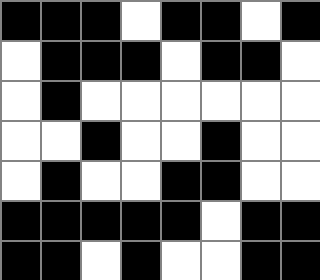[["black", "black", "black", "white", "black", "black", "white", "black"], ["white", "black", "black", "black", "white", "black", "black", "white"], ["white", "black", "white", "white", "white", "white", "white", "white"], ["white", "white", "black", "white", "white", "black", "white", "white"], ["white", "black", "white", "white", "black", "black", "white", "white"], ["black", "black", "black", "black", "black", "white", "black", "black"], ["black", "black", "white", "black", "white", "white", "black", "black"]]